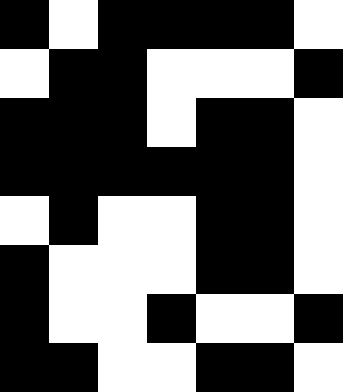[["black", "white", "black", "black", "black", "black", "white"], ["white", "black", "black", "white", "white", "white", "black"], ["black", "black", "black", "white", "black", "black", "white"], ["black", "black", "black", "black", "black", "black", "white"], ["white", "black", "white", "white", "black", "black", "white"], ["black", "white", "white", "white", "black", "black", "white"], ["black", "white", "white", "black", "white", "white", "black"], ["black", "black", "white", "white", "black", "black", "white"]]